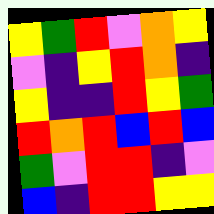[["yellow", "green", "red", "violet", "orange", "yellow"], ["violet", "indigo", "yellow", "red", "orange", "indigo"], ["yellow", "indigo", "indigo", "red", "yellow", "green"], ["red", "orange", "red", "blue", "red", "blue"], ["green", "violet", "red", "red", "indigo", "violet"], ["blue", "indigo", "red", "red", "yellow", "yellow"]]